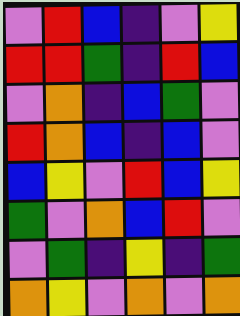[["violet", "red", "blue", "indigo", "violet", "yellow"], ["red", "red", "green", "indigo", "red", "blue"], ["violet", "orange", "indigo", "blue", "green", "violet"], ["red", "orange", "blue", "indigo", "blue", "violet"], ["blue", "yellow", "violet", "red", "blue", "yellow"], ["green", "violet", "orange", "blue", "red", "violet"], ["violet", "green", "indigo", "yellow", "indigo", "green"], ["orange", "yellow", "violet", "orange", "violet", "orange"]]